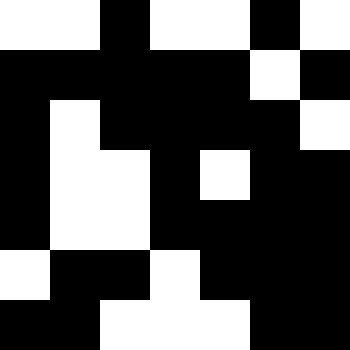[["white", "white", "black", "white", "white", "black", "white"], ["black", "black", "black", "black", "black", "white", "black"], ["black", "white", "black", "black", "black", "black", "white"], ["black", "white", "white", "black", "white", "black", "black"], ["black", "white", "white", "black", "black", "black", "black"], ["white", "black", "black", "white", "black", "black", "black"], ["black", "black", "white", "white", "white", "black", "black"]]